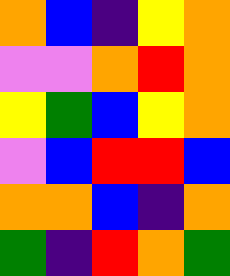[["orange", "blue", "indigo", "yellow", "orange"], ["violet", "violet", "orange", "red", "orange"], ["yellow", "green", "blue", "yellow", "orange"], ["violet", "blue", "red", "red", "blue"], ["orange", "orange", "blue", "indigo", "orange"], ["green", "indigo", "red", "orange", "green"]]